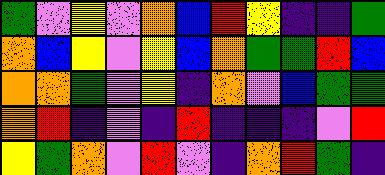[["green", "violet", "yellow", "violet", "orange", "blue", "red", "yellow", "indigo", "indigo", "green"], ["orange", "blue", "yellow", "violet", "yellow", "blue", "orange", "green", "green", "red", "blue"], ["orange", "orange", "green", "violet", "yellow", "indigo", "orange", "violet", "blue", "green", "green"], ["orange", "red", "indigo", "violet", "indigo", "red", "indigo", "indigo", "indigo", "violet", "red"], ["yellow", "green", "orange", "violet", "red", "violet", "indigo", "orange", "red", "green", "indigo"]]